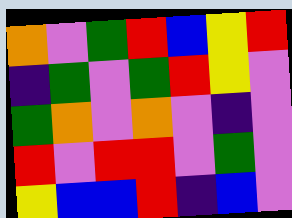[["orange", "violet", "green", "red", "blue", "yellow", "red"], ["indigo", "green", "violet", "green", "red", "yellow", "violet"], ["green", "orange", "violet", "orange", "violet", "indigo", "violet"], ["red", "violet", "red", "red", "violet", "green", "violet"], ["yellow", "blue", "blue", "red", "indigo", "blue", "violet"]]